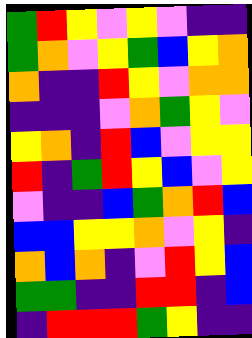[["green", "red", "yellow", "violet", "yellow", "violet", "indigo", "indigo"], ["green", "orange", "violet", "yellow", "green", "blue", "yellow", "orange"], ["orange", "indigo", "indigo", "red", "yellow", "violet", "orange", "orange"], ["indigo", "indigo", "indigo", "violet", "orange", "green", "yellow", "violet"], ["yellow", "orange", "indigo", "red", "blue", "violet", "yellow", "yellow"], ["red", "indigo", "green", "red", "yellow", "blue", "violet", "yellow"], ["violet", "indigo", "indigo", "blue", "green", "orange", "red", "blue"], ["blue", "blue", "yellow", "yellow", "orange", "violet", "yellow", "indigo"], ["orange", "blue", "orange", "indigo", "violet", "red", "yellow", "blue"], ["green", "green", "indigo", "indigo", "red", "red", "indigo", "blue"], ["indigo", "red", "red", "red", "green", "yellow", "indigo", "indigo"]]